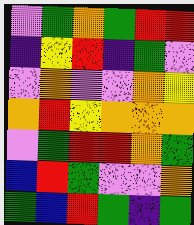[["violet", "green", "orange", "green", "red", "red"], ["indigo", "yellow", "red", "indigo", "green", "violet"], ["violet", "orange", "violet", "violet", "orange", "yellow"], ["orange", "red", "yellow", "orange", "orange", "orange"], ["violet", "green", "red", "red", "orange", "green"], ["blue", "red", "green", "violet", "violet", "orange"], ["green", "blue", "red", "green", "indigo", "green"]]